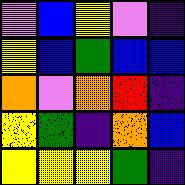[["violet", "blue", "yellow", "violet", "indigo"], ["yellow", "blue", "green", "blue", "blue"], ["orange", "violet", "orange", "red", "indigo"], ["yellow", "green", "indigo", "orange", "blue"], ["yellow", "yellow", "yellow", "green", "indigo"]]